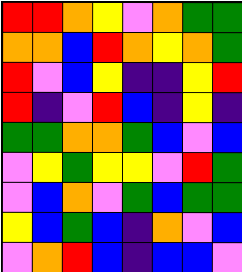[["red", "red", "orange", "yellow", "violet", "orange", "green", "green"], ["orange", "orange", "blue", "red", "orange", "yellow", "orange", "green"], ["red", "violet", "blue", "yellow", "indigo", "indigo", "yellow", "red"], ["red", "indigo", "violet", "red", "blue", "indigo", "yellow", "indigo"], ["green", "green", "orange", "orange", "green", "blue", "violet", "blue"], ["violet", "yellow", "green", "yellow", "yellow", "violet", "red", "green"], ["violet", "blue", "orange", "violet", "green", "blue", "green", "green"], ["yellow", "blue", "green", "blue", "indigo", "orange", "violet", "blue"], ["violet", "orange", "red", "blue", "indigo", "blue", "blue", "violet"]]